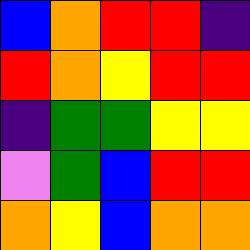[["blue", "orange", "red", "red", "indigo"], ["red", "orange", "yellow", "red", "red"], ["indigo", "green", "green", "yellow", "yellow"], ["violet", "green", "blue", "red", "red"], ["orange", "yellow", "blue", "orange", "orange"]]